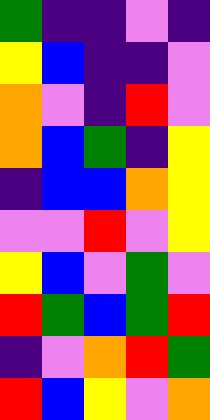[["green", "indigo", "indigo", "violet", "indigo"], ["yellow", "blue", "indigo", "indigo", "violet"], ["orange", "violet", "indigo", "red", "violet"], ["orange", "blue", "green", "indigo", "yellow"], ["indigo", "blue", "blue", "orange", "yellow"], ["violet", "violet", "red", "violet", "yellow"], ["yellow", "blue", "violet", "green", "violet"], ["red", "green", "blue", "green", "red"], ["indigo", "violet", "orange", "red", "green"], ["red", "blue", "yellow", "violet", "orange"]]